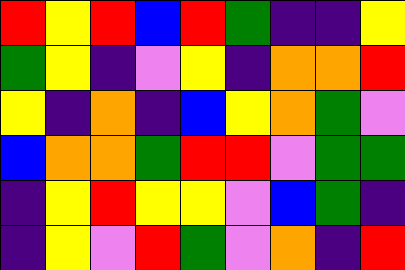[["red", "yellow", "red", "blue", "red", "green", "indigo", "indigo", "yellow"], ["green", "yellow", "indigo", "violet", "yellow", "indigo", "orange", "orange", "red"], ["yellow", "indigo", "orange", "indigo", "blue", "yellow", "orange", "green", "violet"], ["blue", "orange", "orange", "green", "red", "red", "violet", "green", "green"], ["indigo", "yellow", "red", "yellow", "yellow", "violet", "blue", "green", "indigo"], ["indigo", "yellow", "violet", "red", "green", "violet", "orange", "indigo", "red"]]